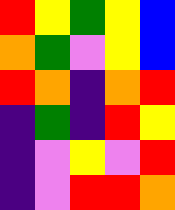[["red", "yellow", "green", "yellow", "blue"], ["orange", "green", "violet", "yellow", "blue"], ["red", "orange", "indigo", "orange", "red"], ["indigo", "green", "indigo", "red", "yellow"], ["indigo", "violet", "yellow", "violet", "red"], ["indigo", "violet", "red", "red", "orange"]]